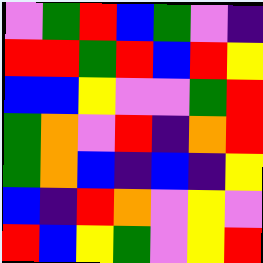[["violet", "green", "red", "blue", "green", "violet", "indigo"], ["red", "red", "green", "red", "blue", "red", "yellow"], ["blue", "blue", "yellow", "violet", "violet", "green", "red"], ["green", "orange", "violet", "red", "indigo", "orange", "red"], ["green", "orange", "blue", "indigo", "blue", "indigo", "yellow"], ["blue", "indigo", "red", "orange", "violet", "yellow", "violet"], ["red", "blue", "yellow", "green", "violet", "yellow", "red"]]